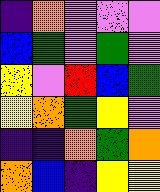[["indigo", "orange", "violet", "violet", "violet"], ["blue", "green", "violet", "green", "violet"], ["yellow", "violet", "red", "blue", "green"], ["yellow", "orange", "green", "yellow", "violet"], ["indigo", "indigo", "orange", "green", "orange"], ["orange", "blue", "indigo", "yellow", "yellow"]]